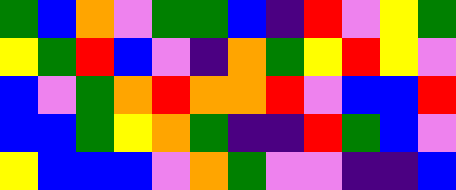[["green", "blue", "orange", "violet", "green", "green", "blue", "indigo", "red", "violet", "yellow", "green"], ["yellow", "green", "red", "blue", "violet", "indigo", "orange", "green", "yellow", "red", "yellow", "violet"], ["blue", "violet", "green", "orange", "red", "orange", "orange", "red", "violet", "blue", "blue", "red"], ["blue", "blue", "green", "yellow", "orange", "green", "indigo", "indigo", "red", "green", "blue", "violet"], ["yellow", "blue", "blue", "blue", "violet", "orange", "green", "violet", "violet", "indigo", "indigo", "blue"]]